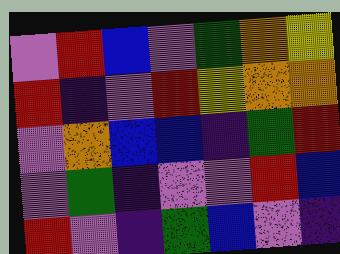[["violet", "red", "blue", "violet", "green", "orange", "yellow"], ["red", "indigo", "violet", "red", "yellow", "orange", "orange"], ["violet", "orange", "blue", "blue", "indigo", "green", "red"], ["violet", "green", "indigo", "violet", "violet", "red", "blue"], ["red", "violet", "indigo", "green", "blue", "violet", "indigo"]]